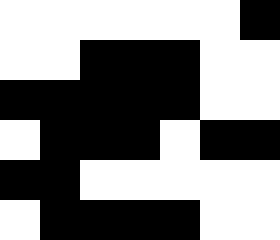[["white", "white", "white", "white", "white", "white", "black"], ["white", "white", "black", "black", "black", "white", "white"], ["black", "black", "black", "black", "black", "white", "white"], ["white", "black", "black", "black", "white", "black", "black"], ["black", "black", "white", "white", "white", "white", "white"], ["white", "black", "black", "black", "black", "white", "white"]]